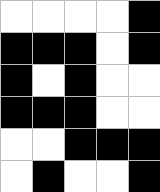[["white", "white", "white", "white", "black"], ["black", "black", "black", "white", "black"], ["black", "white", "black", "white", "white"], ["black", "black", "black", "white", "white"], ["white", "white", "black", "black", "black"], ["white", "black", "white", "white", "black"]]